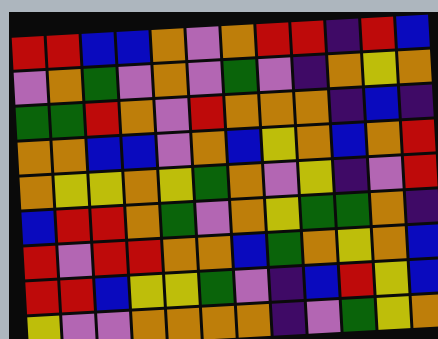[["red", "red", "blue", "blue", "orange", "violet", "orange", "red", "red", "indigo", "red", "blue"], ["violet", "orange", "green", "violet", "orange", "violet", "green", "violet", "indigo", "orange", "yellow", "orange"], ["green", "green", "red", "orange", "violet", "red", "orange", "orange", "orange", "indigo", "blue", "indigo"], ["orange", "orange", "blue", "blue", "violet", "orange", "blue", "yellow", "orange", "blue", "orange", "red"], ["orange", "yellow", "yellow", "orange", "yellow", "green", "orange", "violet", "yellow", "indigo", "violet", "red"], ["blue", "red", "red", "orange", "green", "violet", "orange", "yellow", "green", "green", "orange", "indigo"], ["red", "violet", "red", "red", "orange", "orange", "blue", "green", "orange", "yellow", "orange", "blue"], ["red", "red", "blue", "yellow", "yellow", "green", "violet", "indigo", "blue", "red", "yellow", "blue"], ["yellow", "violet", "violet", "orange", "orange", "orange", "orange", "indigo", "violet", "green", "yellow", "orange"]]